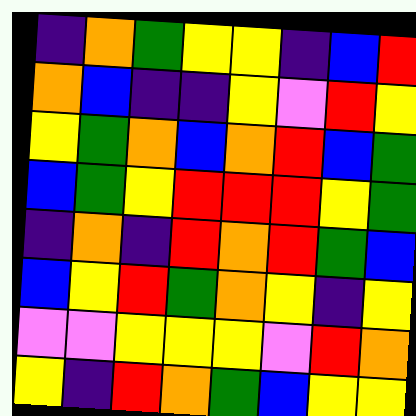[["indigo", "orange", "green", "yellow", "yellow", "indigo", "blue", "red"], ["orange", "blue", "indigo", "indigo", "yellow", "violet", "red", "yellow"], ["yellow", "green", "orange", "blue", "orange", "red", "blue", "green"], ["blue", "green", "yellow", "red", "red", "red", "yellow", "green"], ["indigo", "orange", "indigo", "red", "orange", "red", "green", "blue"], ["blue", "yellow", "red", "green", "orange", "yellow", "indigo", "yellow"], ["violet", "violet", "yellow", "yellow", "yellow", "violet", "red", "orange"], ["yellow", "indigo", "red", "orange", "green", "blue", "yellow", "yellow"]]